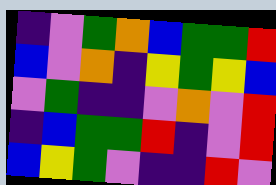[["indigo", "violet", "green", "orange", "blue", "green", "green", "red"], ["blue", "violet", "orange", "indigo", "yellow", "green", "yellow", "blue"], ["violet", "green", "indigo", "indigo", "violet", "orange", "violet", "red"], ["indigo", "blue", "green", "green", "red", "indigo", "violet", "red"], ["blue", "yellow", "green", "violet", "indigo", "indigo", "red", "violet"]]